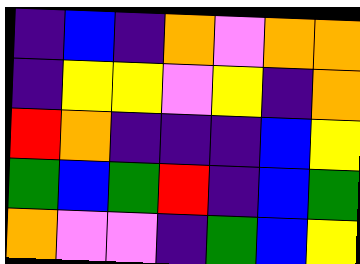[["indigo", "blue", "indigo", "orange", "violet", "orange", "orange"], ["indigo", "yellow", "yellow", "violet", "yellow", "indigo", "orange"], ["red", "orange", "indigo", "indigo", "indigo", "blue", "yellow"], ["green", "blue", "green", "red", "indigo", "blue", "green"], ["orange", "violet", "violet", "indigo", "green", "blue", "yellow"]]